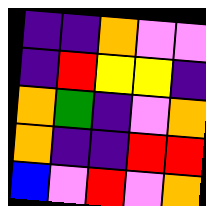[["indigo", "indigo", "orange", "violet", "violet"], ["indigo", "red", "yellow", "yellow", "indigo"], ["orange", "green", "indigo", "violet", "orange"], ["orange", "indigo", "indigo", "red", "red"], ["blue", "violet", "red", "violet", "orange"]]